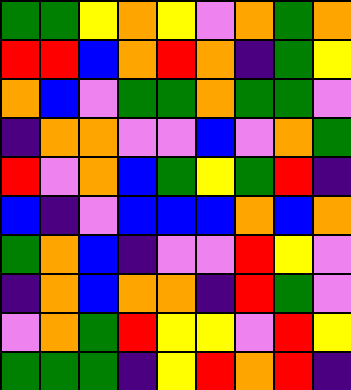[["green", "green", "yellow", "orange", "yellow", "violet", "orange", "green", "orange"], ["red", "red", "blue", "orange", "red", "orange", "indigo", "green", "yellow"], ["orange", "blue", "violet", "green", "green", "orange", "green", "green", "violet"], ["indigo", "orange", "orange", "violet", "violet", "blue", "violet", "orange", "green"], ["red", "violet", "orange", "blue", "green", "yellow", "green", "red", "indigo"], ["blue", "indigo", "violet", "blue", "blue", "blue", "orange", "blue", "orange"], ["green", "orange", "blue", "indigo", "violet", "violet", "red", "yellow", "violet"], ["indigo", "orange", "blue", "orange", "orange", "indigo", "red", "green", "violet"], ["violet", "orange", "green", "red", "yellow", "yellow", "violet", "red", "yellow"], ["green", "green", "green", "indigo", "yellow", "red", "orange", "red", "indigo"]]